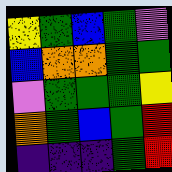[["yellow", "green", "blue", "green", "violet"], ["blue", "orange", "orange", "green", "green"], ["violet", "green", "green", "green", "yellow"], ["orange", "green", "blue", "green", "red"], ["indigo", "indigo", "indigo", "green", "red"]]